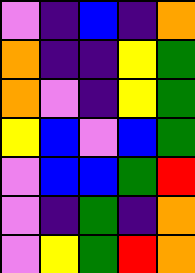[["violet", "indigo", "blue", "indigo", "orange"], ["orange", "indigo", "indigo", "yellow", "green"], ["orange", "violet", "indigo", "yellow", "green"], ["yellow", "blue", "violet", "blue", "green"], ["violet", "blue", "blue", "green", "red"], ["violet", "indigo", "green", "indigo", "orange"], ["violet", "yellow", "green", "red", "orange"]]